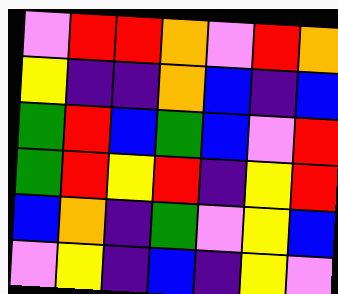[["violet", "red", "red", "orange", "violet", "red", "orange"], ["yellow", "indigo", "indigo", "orange", "blue", "indigo", "blue"], ["green", "red", "blue", "green", "blue", "violet", "red"], ["green", "red", "yellow", "red", "indigo", "yellow", "red"], ["blue", "orange", "indigo", "green", "violet", "yellow", "blue"], ["violet", "yellow", "indigo", "blue", "indigo", "yellow", "violet"]]